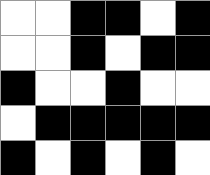[["white", "white", "black", "black", "white", "black"], ["white", "white", "black", "white", "black", "black"], ["black", "white", "white", "black", "white", "white"], ["white", "black", "black", "black", "black", "black"], ["black", "white", "black", "white", "black", "white"]]